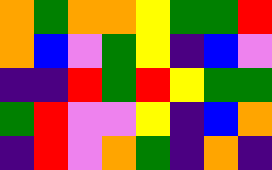[["orange", "green", "orange", "orange", "yellow", "green", "green", "red"], ["orange", "blue", "violet", "green", "yellow", "indigo", "blue", "violet"], ["indigo", "indigo", "red", "green", "red", "yellow", "green", "green"], ["green", "red", "violet", "violet", "yellow", "indigo", "blue", "orange"], ["indigo", "red", "violet", "orange", "green", "indigo", "orange", "indigo"]]